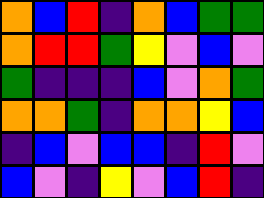[["orange", "blue", "red", "indigo", "orange", "blue", "green", "green"], ["orange", "red", "red", "green", "yellow", "violet", "blue", "violet"], ["green", "indigo", "indigo", "indigo", "blue", "violet", "orange", "green"], ["orange", "orange", "green", "indigo", "orange", "orange", "yellow", "blue"], ["indigo", "blue", "violet", "blue", "blue", "indigo", "red", "violet"], ["blue", "violet", "indigo", "yellow", "violet", "blue", "red", "indigo"]]